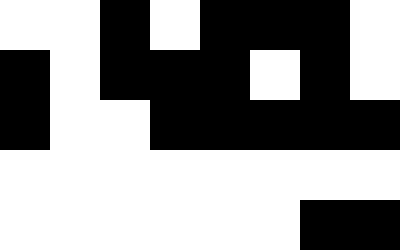[["white", "white", "black", "white", "black", "black", "black", "white"], ["black", "white", "black", "black", "black", "white", "black", "white"], ["black", "white", "white", "black", "black", "black", "black", "black"], ["white", "white", "white", "white", "white", "white", "white", "white"], ["white", "white", "white", "white", "white", "white", "black", "black"]]